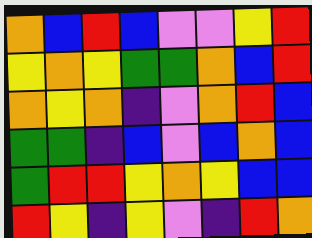[["orange", "blue", "red", "blue", "violet", "violet", "yellow", "red"], ["yellow", "orange", "yellow", "green", "green", "orange", "blue", "red"], ["orange", "yellow", "orange", "indigo", "violet", "orange", "red", "blue"], ["green", "green", "indigo", "blue", "violet", "blue", "orange", "blue"], ["green", "red", "red", "yellow", "orange", "yellow", "blue", "blue"], ["red", "yellow", "indigo", "yellow", "violet", "indigo", "red", "orange"]]